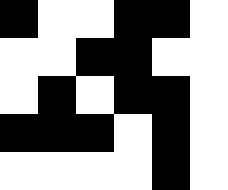[["black", "white", "white", "black", "black", "white"], ["white", "white", "black", "black", "white", "white"], ["white", "black", "white", "black", "black", "white"], ["black", "black", "black", "white", "black", "white"], ["white", "white", "white", "white", "black", "white"]]